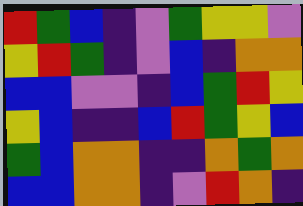[["red", "green", "blue", "indigo", "violet", "green", "yellow", "yellow", "violet"], ["yellow", "red", "green", "indigo", "violet", "blue", "indigo", "orange", "orange"], ["blue", "blue", "violet", "violet", "indigo", "blue", "green", "red", "yellow"], ["yellow", "blue", "indigo", "indigo", "blue", "red", "green", "yellow", "blue"], ["green", "blue", "orange", "orange", "indigo", "indigo", "orange", "green", "orange"], ["blue", "blue", "orange", "orange", "indigo", "violet", "red", "orange", "indigo"]]